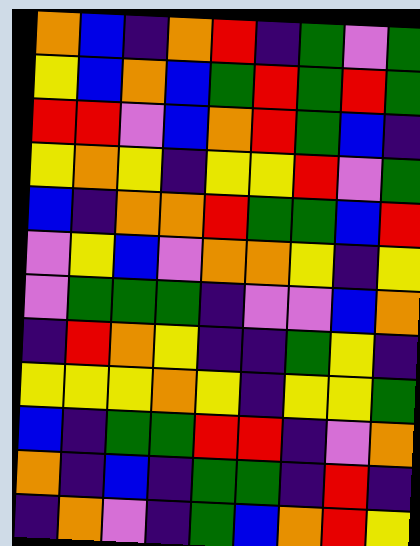[["orange", "blue", "indigo", "orange", "red", "indigo", "green", "violet", "green"], ["yellow", "blue", "orange", "blue", "green", "red", "green", "red", "green"], ["red", "red", "violet", "blue", "orange", "red", "green", "blue", "indigo"], ["yellow", "orange", "yellow", "indigo", "yellow", "yellow", "red", "violet", "green"], ["blue", "indigo", "orange", "orange", "red", "green", "green", "blue", "red"], ["violet", "yellow", "blue", "violet", "orange", "orange", "yellow", "indigo", "yellow"], ["violet", "green", "green", "green", "indigo", "violet", "violet", "blue", "orange"], ["indigo", "red", "orange", "yellow", "indigo", "indigo", "green", "yellow", "indigo"], ["yellow", "yellow", "yellow", "orange", "yellow", "indigo", "yellow", "yellow", "green"], ["blue", "indigo", "green", "green", "red", "red", "indigo", "violet", "orange"], ["orange", "indigo", "blue", "indigo", "green", "green", "indigo", "red", "indigo"], ["indigo", "orange", "violet", "indigo", "green", "blue", "orange", "red", "yellow"]]